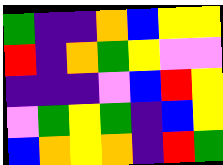[["green", "indigo", "indigo", "orange", "blue", "yellow", "yellow"], ["red", "indigo", "orange", "green", "yellow", "violet", "violet"], ["indigo", "indigo", "indigo", "violet", "blue", "red", "yellow"], ["violet", "green", "yellow", "green", "indigo", "blue", "yellow"], ["blue", "orange", "yellow", "orange", "indigo", "red", "green"]]